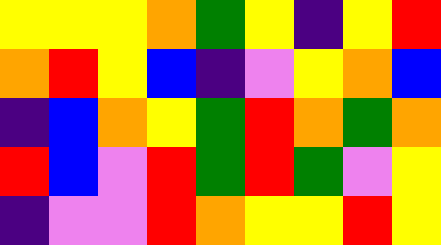[["yellow", "yellow", "yellow", "orange", "green", "yellow", "indigo", "yellow", "red"], ["orange", "red", "yellow", "blue", "indigo", "violet", "yellow", "orange", "blue"], ["indigo", "blue", "orange", "yellow", "green", "red", "orange", "green", "orange"], ["red", "blue", "violet", "red", "green", "red", "green", "violet", "yellow"], ["indigo", "violet", "violet", "red", "orange", "yellow", "yellow", "red", "yellow"]]